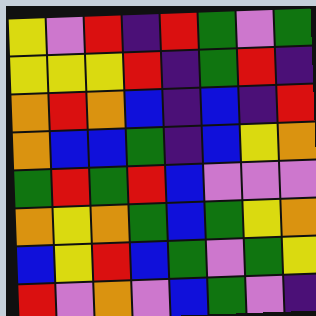[["yellow", "violet", "red", "indigo", "red", "green", "violet", "green"], ["yellow", "yellow", "yellow", "red", "indigo", "green", "red", "indigo"], ["orange", "red", "orange", "blue", "indigo", "blue", "indigo", "red"], ["orange", "blue", "blue", "green", "indigo", "blue", "yellow", "orange"], ["green", "red", "green", "red", "blue", "violet", "violet", "violet"], ["orange", "yellow", "orange", "green", "blue", "green", "yellow", "orange"], ["blue", "yellow", "red", "blue", "green", "violet", "green", "yellow"], ["red", "violet", "orange", "violet", "blue", "green", "violet", "indigo"]]